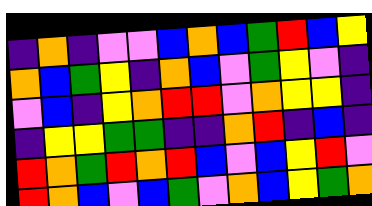[["indigo", "orange", "indigo", "violet", "violet", "blue", "orange", "blue", "green", "red", "blue", "yellow"], ["orange", "blue", "green", "yellow", "indigo", "orange", "blue", "violet", "green", "yellow", "violet", "indigo"], ["violet", "blue", "indigo", "yellow", "orange", "red", "red", "violet", "orange", "yellow", "yellow", "indigo"], ["indigo", "yellow", "yellow", "green", "green", "indigo", "indigo", "orange", "red", "indigo", "blue", "indigo"], ["red", "orange", "green", "red", "orange", "red", "blue", "violet", "blue", "yellow", "red", "violet"], ["red", "orange", "blue", "violet", "blue", "green", "violet", "orange", "blue", "yellow", "green", "orange"]]